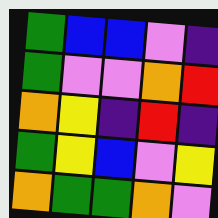[["green", "blue", "blue", "violet", "indigo"], ["green", "violet", "violet", "orange", "red"], ["orange", "yellow", "indigo", "red", "indigo"], ["green", "yellow", "blue", "violet", "yellow"], ["orange", "green", "green", "orange", "violet"]]